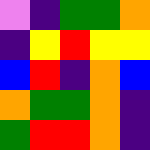[["violet", "indigo", "green", "green", "orange"], ["indigo", "yellow", "red", "yellow", "yellow"], ["blue", "red", "indigo", "orange", "blue"], ["orange", "green", "green", "orange", "indigo"], ["green", "red", "red", "orange", "indigo"]]